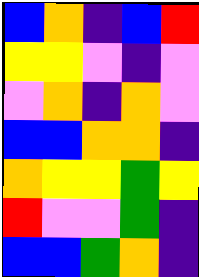[["blue", "orange", "indigo", "blue", "red"], ["yellow", "yellow", "violet", "indigo", "violet"], ["violet", "orange", "indigo", "orange", "violet"], ["blue", "blue", "orange", "orange", "indigo"], ["orange", "yellow", "yellow", "green", "yellow"], ["red", "violet", "violet", "green", "indigo"], ["blue", "blue", "green", "orange", "indigo"]]